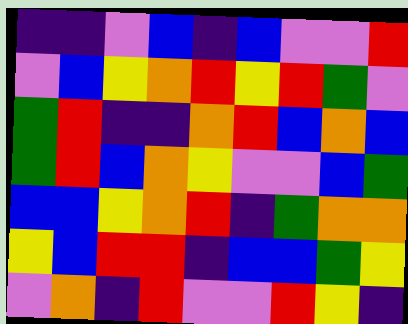[["indigo", "indigo", "violet", "blue", "indigo", "blue", "violet", "violet", "red"], ["violet", "blue", "yellow", "orange", "red", "yellow", "red", "green", "violet"], ["green", "red", "indigo", "indigo", "orange", "red", "blue", "orange", "blue"], ["green", "red", "blue", "orange", "yellow", "violet", "violet", "blue", "green"], ["blue", "blue", "yellow", "orange", "red", "indigo", "green", "orange", "orange"], ["yellow", "blue", "red", "red", "indigo", "blue", "blue", "green", "yellow"], ["violet", "orange", "indigo", "red", "violet", "violet", "red", "yellow", "indigo"]]